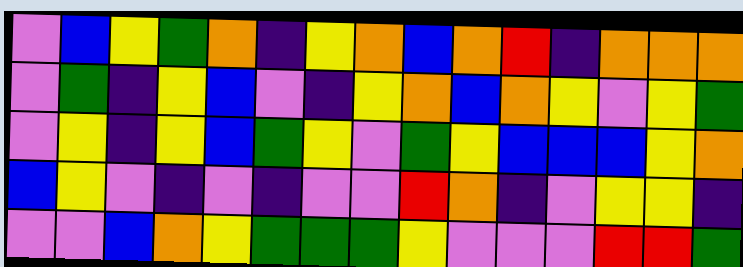[["violet", "blue", "yellow", "green", "orange", "indigo", "yellow", "orange", "blue", "orange", "red", "indigo", "orange", "orange", "orange"], ["violet", "green", "indigo", "yellow", "blue", "violet", "indigo", "yellow", "orange", "blue", "orange", "yellow", "violet", "yellow", "green"], ["violet", "yellow", "indigo", "yellow", "blue", "green", "yellow", "violet", "green", "yellow", "blue", "blue", "blue", "yellow", "orange"], ["blue", "yellow", "violet", "indigo", "violet", "indigo", "violet", "violet", "red", "orange", "indigo", "violet", "yellow", "yellow", "indigo"], ["violet", "violet", "blue", "orange", "yellow", "green", "green", "green", "yellow", "violet", "violet", "violet", "red", "red", "green"]]